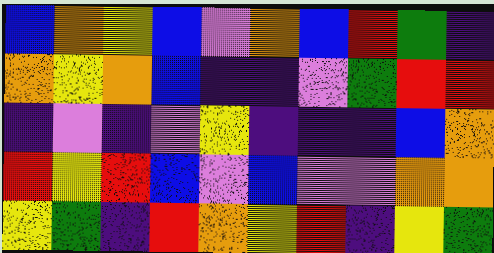[["blue", "orange", "yellow", "blue", "violet", "orange", "blue", "red", "green", "indigo"], ["orange", "yellow", "orange", "blue", "indigo", "indigo", "violet", "green", "red", "red"], ["indigo", "violet", "indigo", "violet", "yellow", "indigo", "indigo", "indigo", "blue", "orange"], ["red", "yellow", "red", "blue", "violet", "blue", "violet", "violet", "orange", "orange"], ["yellow", "green", "indigo", "red", "orange", "yellow", "red", "indigo", "yellow", "green"]]